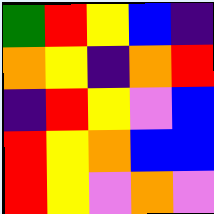[["green", "red", "yellow", "blue", "indigo"], ["orange", "yellow", "indigo", "orange", "red"], ["indigo", "red", "yellow", "violet", "blue"], ["red", "yellow", "orange", "blue", "blue"], ["red", "yellow", "violet", "orange", "violet"]]